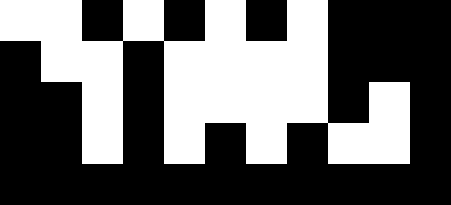[["white", "white", "black", "white", "black", "white", "black", "white", "black", "black", "black"], ["black", "white", "white", "black", "white", "white", "white", "white", "black", "black", "black"], ["black", "black", "white", "black", "white", "white", "white", "white", "black", "white", "black"], ["black", "black", "white", "black", "white", "black", "white", "black", "white", "white", "black"], ["black", "black", "black", "black", "black", "black", "black", "black", "black", "black", "black"]]